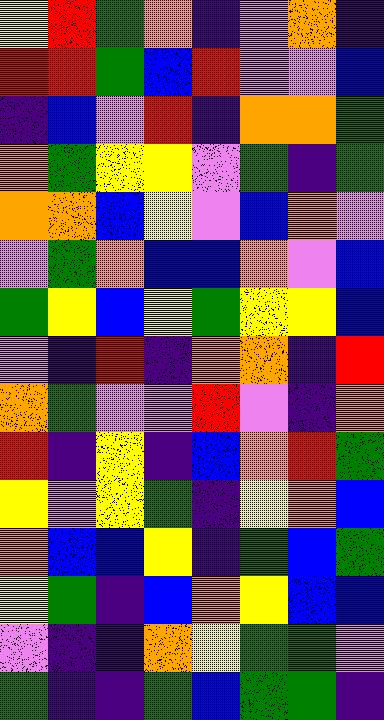[["yellow", "red", "green", "orange", "indigo", "violet", "orange", "indigo"], ["red", "red", "green", "blue", "red", "violet", "violet", "blue"], ["indigo", "blue", "violet", "red", "indigo", "orange", "orange", "green"], ["orange", "green", "yellow", "yellow", "violet", "green", "indigo", "green"], ["orange", "orange", "blue", "yellow", "violet", "blue", "orange", "violet"], ["violet", "green", "orange", "blue", "blue", "orange", "violet", "blue"], ["green", "yellow", "blue", "yellow", "green", "yellow", "yellow", "blue"], ["violet", "indigo", "red", "indigo", "orange", "orange", "indigo", "red"], ["orange", "green", "violet", "violet", "red", "violet", "indigo", "orange"], ["red", "indigo", "yellow", "indigo", "blue", "orange", "red", "green"], ["yellow", "violet", "yellow", "green", "indigo", "yellow", "orange", "blue"], ["orange", "blue", "blue", "yellow", "indigo", "green", "blue", "green"], ["yellow", "green", "indigo", "blue", "orange", "yellow", "blue", "blue"], ["violet", "indigo", "indigo", "orange", "yellow", "green", "green", "violet"], ["green", "indigo", "indigo", "green", "blue", "green", "green", "indigo"]]